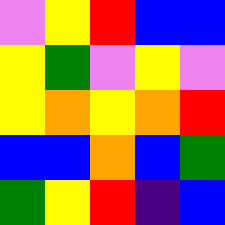[["violet", "yellow", "red", "blue", "blue"], ["yellow", "green", "violet", "yellow", "violet"], ["yellow", "orange", "yellow", "orange", "red"], ["blue", "blue", "orange", "blue", "green"], ["green", "yellow", "red", "indigo", "blue"]]